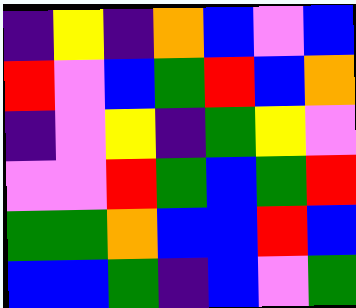[["indigo", "yellow", "indigo", "orange", "blue", "violet", "blue"], ["red", "violet", "blue", "green", "red", "blue", "orange"], ["indigo", "violet", "yellow", "indigo", "green", "yellow", "violet"], ["violet", "violet", "red", "green", "blue", "green", "red"], ["green", "green", "orange", "blue", "blue", "red", "blue"], ["blue", "blue", "green", "indigo", "blue", "violet", "green"]]